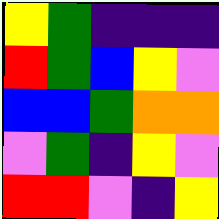[["yellow", "green", "indigo", "indigo", "indigo"], ["red", "green", "blue", "yellow", "violet"], ["blue", "blue", "green", "orange", "orange"], ["violet", "green", "indigo", "yellow", "violet"], ["red", "red", "violet", "indigo", "yellow"]]